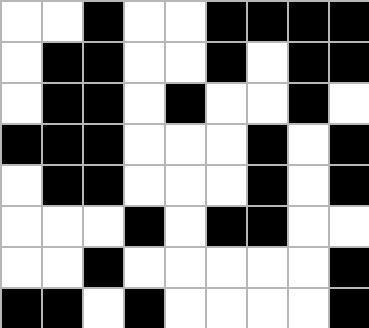[["white", "white", "black", "white", "white", "black", "black", "black", "black"], ["white", "black", "black", "white", "white", "black", "white", "black", "black"], ["white", "black", "black", "white", "black", "white", "white", "black", "white"], ["black", "black", "black", "white", "white", "white", "black", "white", "black"], ["white", "black", "black", "white", "white", "white", "black", "white", "black"], ["white", "white", "white", "black", "white", "black", "black", "white", "white"], ["white", "white", "black", "white", "white", "white", "white", "white", "black"], ["black", "black", "white", "black", "white", "white", "white", "white", "black"]]